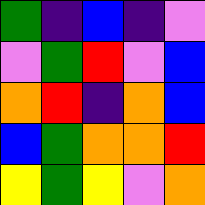[["green", "indigo", "blue", "indigo", "violet"], ["violet", "green", "red", "violet", "blue"], ["orange", "red", "indigo", "orange", "blue"], ["blue", "green", "orange", "orange", "red"], ["yellow", "green", "yellow", "violet", "orange"]]